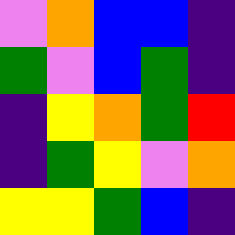[["violet", "orange", "blue", "blue", "indigo"], ["green", "violet", "blue", "green", "indigo"], ["indigo", "yellow", "orange", "green", "red"], ["indigo", "green", "yellow", "violet", "orange"], ["yellow", "yellow", "green", "blue", "indigo"]]